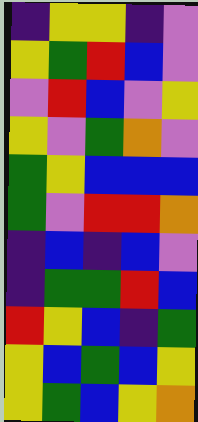[["indigo", "yellow", "yellow", "indigo", "violet"], ["yellow", "green", "red", "blue", "violet"], ["violet", "red", "blue", "violet", "yellow"], ["yellow", "violet", "green", "orange", "violet"], ["green", "yellow", "blue", "blue", "blue"], ["green", "violet", "red", "red", "orange"], ["indigo", "blue", "indigo", "blue", "violet"], ["indigo", "green", "green", "red", "blue"], ["red", "yellow", "blue", "indigo", "green"], ["yellow", "blue", "green", "blue", "yellow"], ["yellow", "green", "blue", "yellow", "orange"]]